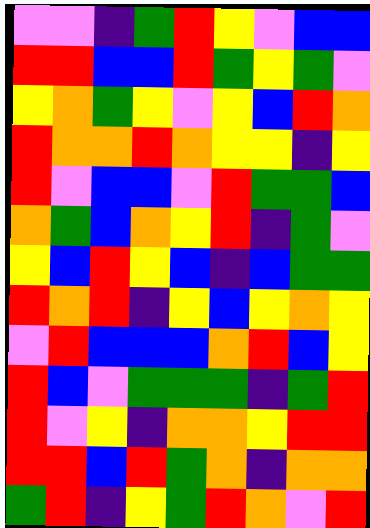[["violet", "violet", "indigo", "green", "red", "yellow", "violet", "blue", "blue"], ["red", "red", "blue", "blue", "red", "green", "yellow", "green", "violet"], ["yellow", "orange", "green", "yellow", "violet", "yellow", "blue", "red", "orange"], ["red", "orange", "orange", "red", "orange", "yellow", "yellow", "indigo", "yellow"], ["red", "violet", "blue", "blue", "violet", "red", "green", "green", "blue"], ["orange", "green", "blue", "orange", "yellow", "red", "indigo", "green", "violet"], ["yellow", "blue", "red", "yellow", "blue", "indigo", "blue", "green", "green"], ["red", "orange", "red", "indigo", "yellow", "blue", "yellow", "orange", "yellow"], ["violet", "red", "blue", "blue", "blue", "orange", "red", "blue", "yellow"], ["red", "blue", "violet", "green", "green", "green", "indigo", "green", "red"], ["red", "violet", "yellow", "indigo", "orange", "orange", "yellow", "red", "red"], ["red", "red", "blue", "red", "green", "orange", "indigo", "orange", "orange"], ["green", "red", "indigo", "yellow", "green", "red", "orange", "violet", "red"]]